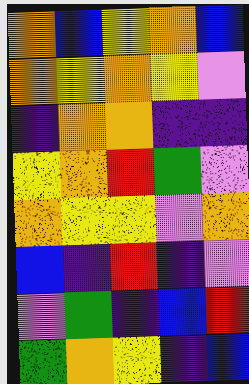[["orange", "blue", "yellow", "orange", "blue"], ["orange", "yellow", "orange", "yellow", "violet"], ["indigo", "orange", "orange", "indigo", "indigo"], ["yellow", "orange", "red", "green", "violet"], ["orange", "yellow", "yellow", "violet", "orange"], ["blue", "indigo", "red", "indigo", "violet"], ["violet", "green", "indigo", "blue", "red"], ["green", "orange", "yellow", "indigo", "blue"]]